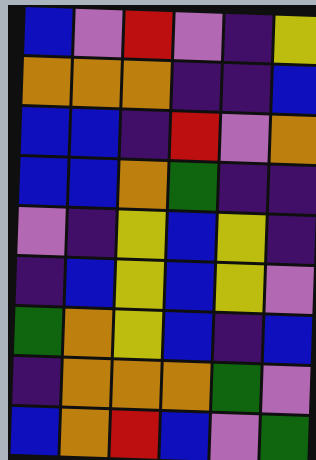[["blue", "violet", "red", "violet", "indigo", "yellow"], ["orange", "orange", "orange", "indigo", "indigo", "blue"], ["blue", "blue", "indigo", "red", "violet", "orange"], ["blue", "blue", "orange", "green", "indigo", "indigo"], ["violet", "indigo", "yellow", "blue", "yellow", "indigo"], ["indigo", "blue", "yellow", "blue", "yellow", "violet"], ["green", "orange", "yellow", "blue", "indigo", "blue"], ["indigo", "orange", "orange", "orange", "green", "violet"], ["blue", "orange", "red", "blue", "violet", "green"]]